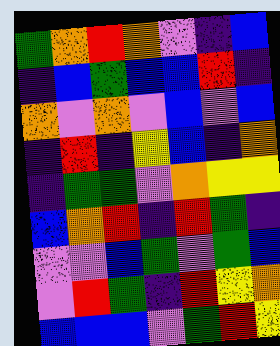[["green", "orange", "red", "orange", "violet", "indigo", "blue"], ["indigo", "blue", "green", "blue", "blue", "red", "indigo"], ["orange", "violet", "orange", "violet", "blue", "violet", "blue"], ["indigo", "red", "indigo", "yellow", "blue", "indigo", "orange"], ["indigo", "green", "green", "violet", "orange", "yellow", "yellow"], ["blue", "orange", "red", "indigo", "red", "green", "indigo"], ["violet", "violet", "blue", "green", "violet", "green", "blue"], ["violet", "red", "green", "indigo", "red", "yellow", "orange"], ["blue", "blue", "blue", "violet", "green", "red", "yellow"]]